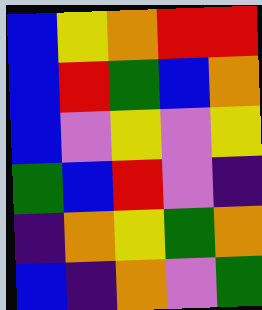[["blue", "yellow", "orange", "red", "red"], ["blue", "red", "green", "blue", "orange"], ["blue", "violet", "yellow", "violet", "yellow"], ["green", "blue", "red", "violet", "indigo"], ["indigo", "orange", "yellow", "green", "orange"], ["blue", "indigo", "orange", "violet", "green"]]